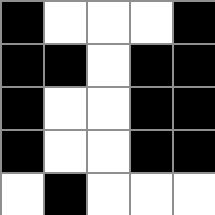[["black", "white", "white", "white", "black"], ["black", "black", "white", "black", "black"], ["black", "white", "white", "black", "black"], ["black", "white", "white", "black", "black"], ["white", "black", "white", "white", "white"]]